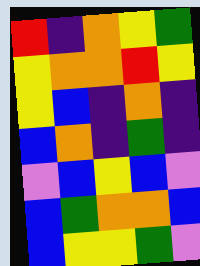[["red", "indigo", "orange", "yellow", "green"], ["yellow", "orange", "orange", "red", "yellow"], ["yellow", "blue", "indigo", "orange", "indigo"], ["blue", "orange", "indigo", "green", "indigo"], ["violet", "blue", "yellow", "blue", "violet"], ["blue", "green", "orange", "orange", "blue"], ["blue", "yellow", "yellow", "green", "violet"]]